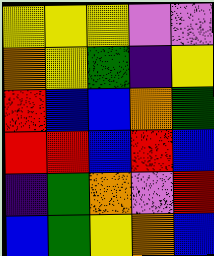[["yellow", "yellow", "yellow", "violet", "violet"], ["orange", "yellow", "green", "indigo", "yellow"], ["red", "blue", "blue", "orange", "green"], ["red", "red", "blue", "red", "blue"], ["indigo", "green", "orange", "violet", "red"], ["blue", "green", "yellow", "orange", "blue"]]